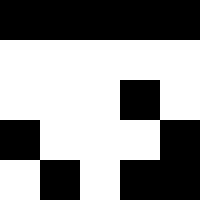[["black", "black", "black", "black", "black"], ["white", "white", "white", "white", "white"], ["white", "white", "white", "black", "white"], ["black", "white", "white", "white", "black"], ["white", "black", "white", "black", "black"]]